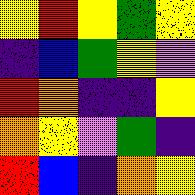[["yellow", "red", "yellow", "green", "yellow"], ["indigo", "blue", "green", "yellow", "violet"], ["red", "orange", "indigo", "indigo", "yellow"], ["orange", "yellow", "violet", "green", "indigo"], ["red", "blue", "indigo", "orange", "yellow"]]